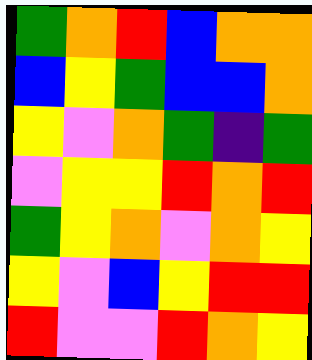[["green", "orange", "red", "blue", "orange", "orange"], ["blue", "yellow", "green", "blue", "blue", "orange"], ["yellow", "violet", "orange", "green", "indigo", "green"], ["violet", "yellow", "yellow", "red", "orange", "red"], ["green", "yellow", "orange", "violet", "orange", "yellow"], ["yellow", "violet", "blue", "yellow", "red", "red"], ["red", "violet", "violet", "red", "orange", "yellow"]]